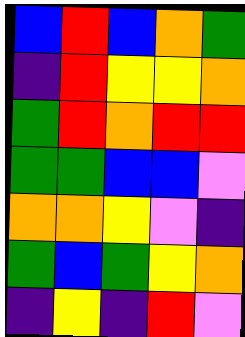[["blue", "red", "blue", "orange", "green"], ["indigo", "red", "yellow", "yellow", "orange"], ["green", "red", "orange", "red", "red"], ["green", "green", "blue", "blue", "violet"], ["orange", "orange", "yellow", "violet", "indigo"], ["green", "blue", "green", "yellow", "orange"], ["indigo", "yellow", "indigo", "red", "violet"]]